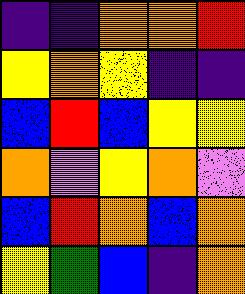[["indigo", "indigo", "orange", "orange", "red"], ["yellow", "orange", "yellow", "indigo", "indigo"], ["blue", "red", "blue", "yellow", "yellow"], ["orange", "violet", "yellow", "orange", "violet"], ["blue", "red", "orange", "blue", "orange"], ["yellow", "green", "blue", "indigo", "orange"]]